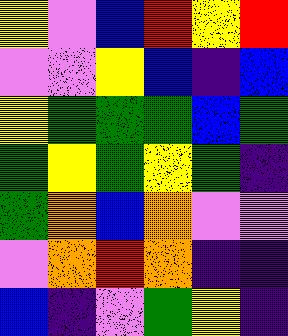[["yellow", "violet", "blue", "red", "yellow", "red"], ["violet", "violet", "yellow", "blue", "indigo", "blue"], ["yellow", "green", "green", "green", "blue", "green"], ["green", "yellow", "green", "yellow", "green", "indigo"], ["green", "orange", "blue", "orange", "violet", "violet"], ["violet", "orange", "red", "orange", "indigo", "indigo"], ["blue", "indigo", "violet", "green", "yellow", "indigo"]]